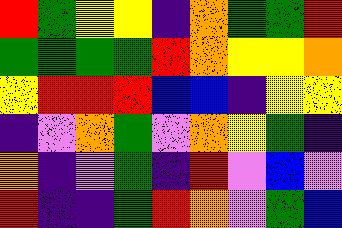[["red", "green", "yellow", "yellow", "indigo", "orange", "green", "green", "red"], ["green", "green", "green", "green", "red", "orange", "yellow", "yellow", "orange"], ["yellow", "red", "red", "red", "blue", "blue", "indigo", "yellow", "yellow"], ["indigo", "violet", "orange", "green", "violet", "orange", "yellow", "green", "indigo"], ["orange", "indigo", "violet", "green", "indigo", "red", "violet", "blue", "violet"], ["red", "indigo", "indigo", "green", "red", "orange", "violet", "green", "blue"]]